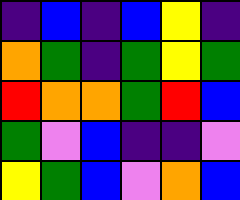[["indigo", "blue", "indigo", "blue", "yellow", "indigo"], ["orange", "green", "indigo", "green", "yellow", "green"], ["red", "orange", "orange", "green", "red", "blue"], ["green", "violet", "blue", "indigo", "indigo", "violet"], ["yellow", "green", "blue", "violet", "orange", "blue"]]